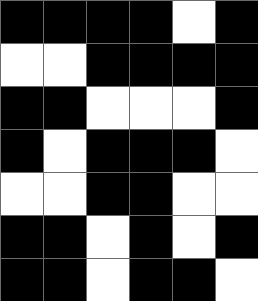[["black", "black", "black", "black", "white", "black"], ["white", "white", "black", "black", "black", "black"], ["black", "black", "white", "white", "white", "black"], ["black", "white", "black", "black", "black", "white"], ["white", "white", "black", "black", "white", "white"], ["black", "black", "white", "black", "white", "black"], ["black", "black", "white", "black", "black", "white"]]